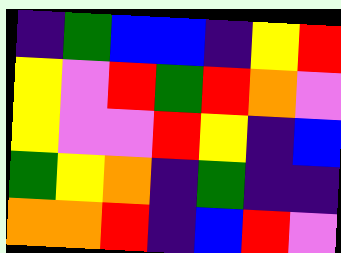[["indigo", "green", "blue", "blue", "indigo", "yellow", "red"], ["yellow", "violet", "red", "green", "red", "orange", "violet"], ["yellow", "violet", "violet", "red", "yellow", "indigo", "blue"], ["green", "yellow", "orange", "indigo", "green", "indigo", "indigo"], ["orange", "orange", "red", "indigo", "blue", "red", "violet"]]